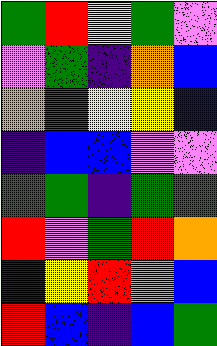[["green", "red", "yellow", "green", "violet"], ["violet", "green", "indigo", "orange", "blue"], ["orange", "green", "yellow", "yellow", "blue"], ["indigo", "blue", "blue", "violet", "violet"], ["green", "green", "indigo", "green", "green"], ["red", "violet", "green", "red", "orange"], ["indigo", "yellow", "red", "violet", "blue"], ["red", "blue", "indigo", "blue", "green"]]